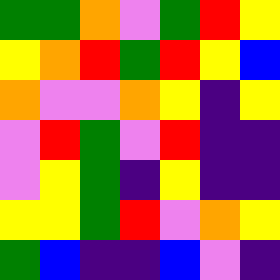[["green", "green", "orange", "violet", "green", "red", "yellow"], ["yellow", "orange", "red", "green", "red", "yellow", "blue"], ["orange", "violet", "violet", "orange", "yellow", "indigo", "yellow"], ["violet", "red", "green", "violet", "red", "indigo", "indigo"], ["violet", "yellow", "green", "indigo", "yellow", "indigo", "indigo"], ["yellow", "yellow", "green", "red", "violet", "orange", "yellow"], ["green", "blue", "indigo", "indigo", "blue", "violet", "indigo"]]